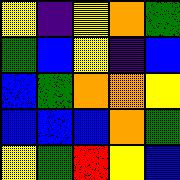[["yellow", "indigo", "yellow", "orange", "green"], ["green", "blue", "yellow", "indigo", "blue"], ["blue", "green", "orange", "orange", "yellow"], ["blue", "blue", "blue", "orange", "green"], ["yellow", "green", "red", "yellow", "blue"]]